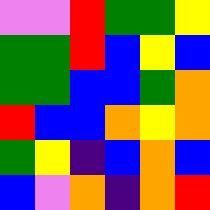[["violet", "violet", "red", "green", "green", "yellow"], ["green", "green", "red", "blue", "yellow", "blue"], ["green", "green", "blue", "blue", "green", "orange"], ["red", "blue", "blue", "orange", "yellow", "orange"], ["green", "yellow", "indigo", "blue", "orange", "blue"], ["blue", "violet", "orange", "indigo", "orange", "red"]]